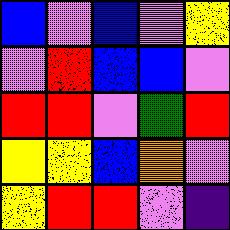[["blue", "violet", "blue", "violet", "yellow"], ["violet", "red", "blue", "blue", "violet"], ["red", "red", "violet", "green", "red"], ["yellow", "yellow", "blue", "orange", "violet"], ["yellow", "red", "red", "violet", "indigo"]]